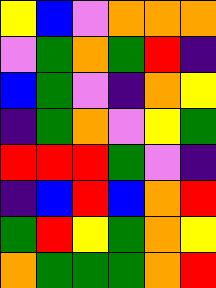[["yellow", "blue", "violet", "orange", "orange", "orange"], ["violet", "green", "orange", "green", "red", "indigo"], ["blue", "green", "violet", "indigo", "orange", "yellow"], ["indigo", "green", "orange", "violet", "yellow", "green"], ["red", "red", "red", "green", "violet", "indigo"], ["indigo", "blue", "red", "blue", "orange", "red"], ["green", "red", "yellow", "green", "orange", "yellow"], ["orange", "green", "green", "green", "orange", "red"]]